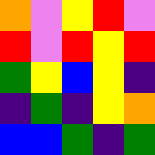[["orange", "violet", "yellow", "red", "violet"], ["red", "violet", "red", "yellow", "red"], ["green", "yellow", "blue", "yellow", "indigo"], ["indigo", "green", "indigo", "yellow", "orange"], ["blue", "blue", "green", "indigo", "green"]]